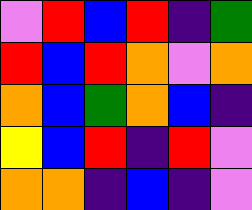[["violet", "red", "blue", "red", "indigo", "green"], ["red", "blue", "red", "orange", "violet", "orange"], ["orange", "blue", "green", "orange", "blue", "indigo"], ["yellow", "blue", "red", "indigo", "red", "violet"], ["orange", "orange", "indigo", "blue", "indigo", "violet"]]